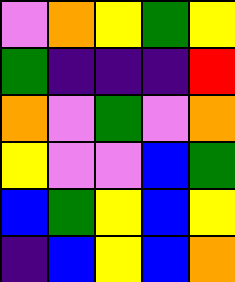[["violet", "orange", "yellow", "green", "yellow"], ["green", "indigo", "indigo", "indigo", "red"], ["orange", "violet", "green", "violet", "orange"], ["yellow", "violet", "violet", "blue", "green"], ["blue", "green", "yellow", "blue", "yellow"], ["indigo", "blue", "yellow", "blue", "orange"]]